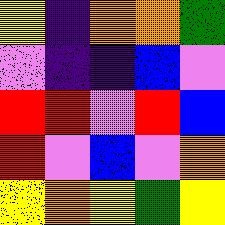[["yellow", "indigo", "orange", "orange", "green"], ["violet", "indigo", "indigo", "blue", "violet"], ["red", "red", "violet", "red", "blue"], ["red", "violet", "blue", "violet", "orange"], ["yellow", "orange", "yellow", "green", "yellow"]]